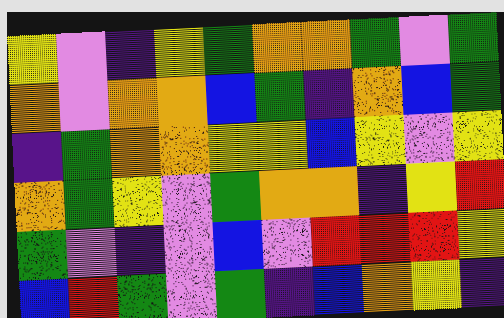[["yellow", "violet", "indigo", "yellow", "green", "orange", "orange", "green", "violet", "green"], ["orange", "violet", "orange", "orange", "blue", "green", "indigo", "orange", "blue", "green"], ["indigo", "green", "orange", "orange", "yellow", "yellow", "blue", "yellow", "violet", "yellow"], ["orange", "green", "yellow", "violet", "green", "orange", "orange", "indigo", "yellow", "red"], ["green", "violet", "indigo", "violet", "blue", "violet", "red", "red", "red", "yellow"], ["blue", "red", "green", "violet", "green", "indigo", "blue", "orange", "yellow", "indigo"]]